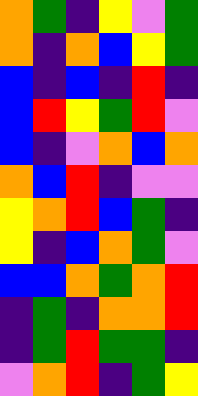[["orange", "green", "indigo", "yellow", "violet", "green"], ["orange", "indigo", "orange", "blue", "yellow", "green"], ["blue", "indigo", "blue", "indigo", "red", "indigo"], ["blue", "red", "yellow", "green", "red", "violet"], ["blue", "indigo", "violet", "orange", "blue", "orange"], ["orange", "blue", "red", "indigo", "violet", "violet"], ["yellow", "orange", "red", "blue", "green", "indigo"], ["yellow", "indigo", "blue", "orange", "green", "violet"], ["blue", "blue", "orange", "green", "orange", "red"], ["indigo", "green", "indigo", "orange", "orange", "red"], ["indigo", "green", "red", "green", "green", "indigo"], ["violet", "orange", "red", "indigo", "green", "yellow"]]